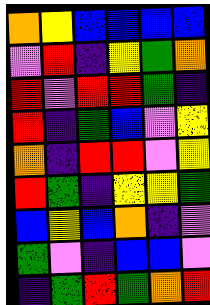[["orange", "yellow", "blue", "blue", "blue", "blue"], ["violet", "red", "indigo", "yellow", "green", "orange"], ["red", "violet", "red", "red", "green", "indigo"], ["red", "indigo", "green", "blue", "violet", "yellow"], ["orange", "indigo", "red", "red", "violet", "yellow"], ["red", "green", "indigo", "yellow", "yellow", "green"], ["blue", "yellow", "blue", "orange", "indigo", "violet"], ["green", "violet", "indigo", "blue", "blue", "violet"], ["indigo", "green", "red", "green", "orange", "red"]]